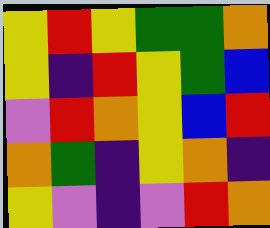[["yellow", "red", "yellow", "green", "green", "orange"], ["yellow", "indigo", "red", "yellow", "green", "blue"], ["violet", "red", "orange", "yellow", "blue", "red"], ["orange", "green", "indigo", "yellow", "orange", "indigo"], ["yellow", "violet", "indigo", "violet", "red", "orange"]]